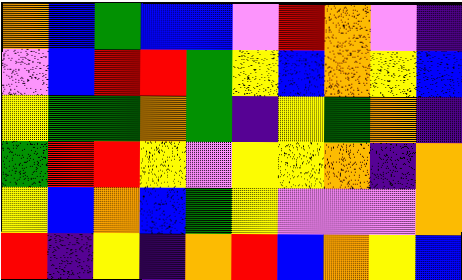[["orange", "blue", "green", "blue", "blue", "violet", "red", "orange", "violet", "indigo"], ["violet", "blue", "red", "red", "green", "yellow", "blue", "orange", "yellow", "blue"], ["yellow", "green", "green", "orange", "green", "indigo", "yellow", "green", "orange", "indigo"], ["green", "red", "red", "yellow", "violet", "yellow", "yellow", "orange", "indigo", "orange"], ["yellow", "blue", "orange", "blue", "green", "yellow", "violet", "violet", "violet", "orange"], ["red", "indigo", "yellow", "indigo", "orange", "red", "blue", "orange", "yellow", "blue"]]